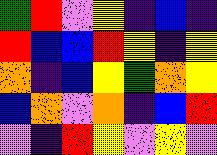[["green", "red", "violet", "yellow", "indigo", "blue", "indigo"], ["red", "blue", "blue", "red", "yellow", "indigo", "yellow"], ["orange", "indigo", "blue", "yellow", "green", "orange", "yellow"], ["blue", "orange", "violet", "orange", "indigo", "blue", "red"], ["violet", "indigo", "red", "yellow", "violet", "yellow", "violet"]]